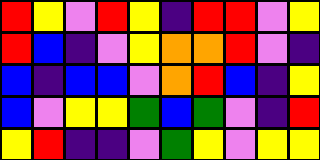[["red", "yellow", "violet", "red", "yellow", "indigo", "red", "red", "violet", "yellow"], ["red", "blue", "indigo", "violet", "yellow", "orange", "orange", "red", "violet", "indigo"], ["blue", "indigo", "blue", "blue", "violet", "orange", "red", "blue", "indigo", "yellow"], ["blue", "violet", "yellow", "yellow", "green", "blue", "green", "violet", "indigo", "red"], ["yellow", "red", "indigo", "indigo", "violet", "green", "yellow", "violet", "yellow", "yellow"]]